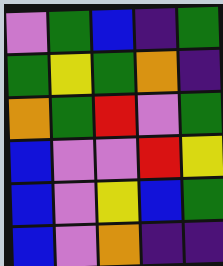[["violet", "green", "blue", "indigo", "green"], ["green", "yellow", "green", "orange", "indigo"], ["orange", "green", "red", "violet", "green"], ["blue", "violet", "violet", "red", "yellow"], ["blue", "violet", "yellow", "blue", "green"], ["blue", "violet", "orange", "indigo", "indigo"]]